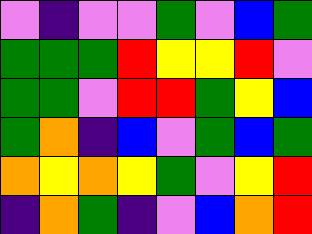[["violet", "indigo", "violet", "violet", "green", "violet", "blue", "green"], ["green", "green", "green", "red", "yellow", "yellow", "red", "violet"], ["green", "green", "violet", "red", "red", "green", "yellow", "blue"], ["green", "orange", "indigo", "blue", "violet", "green", "blue", "green"], ["orange", "yellow", "orange", "yellow", "green", "violet", "yellow", "red"], ["indigo", "orange", "green", "indigo", "violet", "blue", "orange", "red"]]